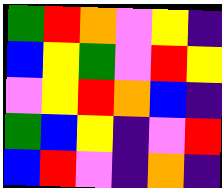[["green", "red", "orange", "violet", "yellow", "indigo"], ["blue", "yellow", "green", "violet", "red", "yellow"], ["violet", "yellow", "red", "orange", "blue", "indigo"], ["green", "blue", "yellow", "indigo", "violet", "red"], ["blue", "red", "violet", "indigo", "orange", "indigo"]]